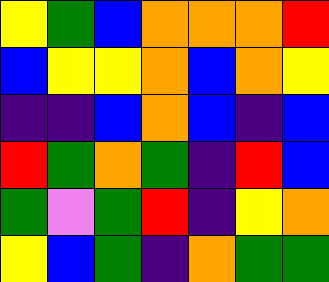[["yellow", "green", "blue", "orange", "orange", "orange", "red"], ["blue", "yellow", "yellow", "orange", "blue", "orange", "yellow"], ["indigo", "indigo", "blue", "orange", "blue", "indigo", "blue"], ["red", "green", "orange", "green", "indigo", "red", "blue"], ["green", "violet", "green", "red", "indigo", "yellow", "orange"], ["yellow", "blue", "green", "indigo", "orange", "green", "green"]]